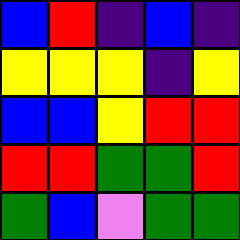[["blue", "red", "indigo", "blue", "indigo"], ["yellow", "yellow", "yellow", "indigo", "yellow"], ["blue", "blue", "yellow", "red", "red"], ["red", "red", "green", "green", "red"], ["green", "blue", "violet", "green", "green"]]